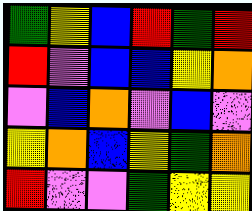[["green", "yellow", "blue", "red", "green", "red"], ["red", "violet", "blue", "blue", "yellow", "orange"], ["violet", "blue", "orange", "violet", "blue", "violet"], ["yellow", "orange", "blue", "yellow", "green", "orange"], ["red", "violet", "violet", "green", "yellow", "yellow"]]